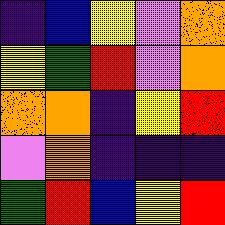[["indigo", "blue", "yellow", "violet", "orange"], ["yellow", "green", "red", "violet", "orange"], ["orange", "orange", "indigo", "yellow", "red"], ["violet", "orange", "indigo", "indigo", "indigo"], ["green", "red", "blue", "yellow", "red"]]